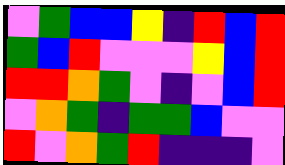[["violet", "green", "blue", "blue", "yellow", "indigo", "red", "blue", "red"], ["green", "blue", "red", "violet", "violet", "violet", "yellow", "blue", "red"], ["red", "red", "orange", "green", "violet", "indigo", "violet", "blue", "red"], ["violet", "orange", "green", "indigo", "green", "green", "blue", "violet", "violet"], ["red", "violet", "orange", "green", "red", "indigo", "indigo", "indigo", "violet"]]